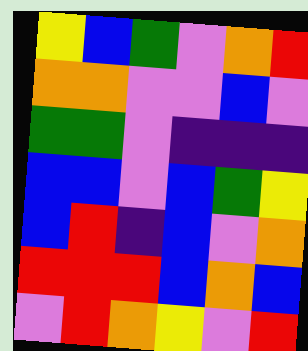[["yellow", "blue", "green", "violet", "orange", "red"], ["orange", "orange", "violet", "violet", "blue", "violet"], ["green", "green", "violet", "indigo", "indigo", "indigo"], ["blue", "blue", "violet", "blue", "green", "yellow"], ["blue", "red", "indigo", "blue", "violet", "orange"], ["red", "red", "red", "blue", "orange", "blue"], ["violet", "red", "orange", "yellow", "violet", "red"]]